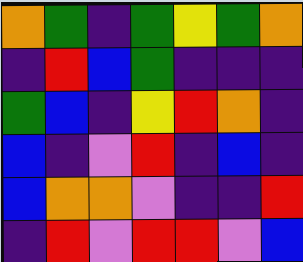[["orange", "green", "indigo", "green", "yellow", "green", "orange"], ["indigo", "red", "blue", "green", "indigo", "indigo", "indigo"], ["green", "blue", "indigo", "yellow", "red", "orange", "indigo"], ["blue", "indigo", "violet", "red", "indigo", "blue", "indigo"], ["blue", "orange", "orange", "violet", "indigo", "indigo", "red"], ["indigo", "red", "violet", "red", "red", "violet", "blue"]]